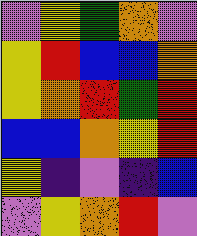[["violet", "yellow", "green", "orange", "violet"], ["yellow", "red", "blue", "blue", "orange"], ["yellow", "orange", "red", "green", "red"], ["blue", "blue", "orange", "yellow", "red"], ["yellow", "indigo", "violet", "indigo", "blue"], ["violet", "yellow", "orange", "red", "violet"]]